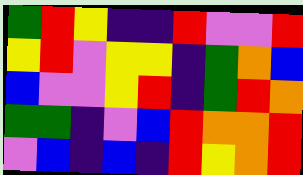[["green", "red", "yellow", "indigo", "indigo", "red", "violet", "violet", "red"], ["yellow", "red", "violet", "yellow", "yellow", "indigo", "green", "orange", "blue"], ["blue", "violet", "violet", "yellow", "red", "indigo", "green", "red", "orange"], ["green", "green", "indigo", "violet", "blue", "red", "orange", "orange", "red"], ["violet", "blue", "indigo", "blue", "indigo", "red", "yellow", "orange", "red"]]